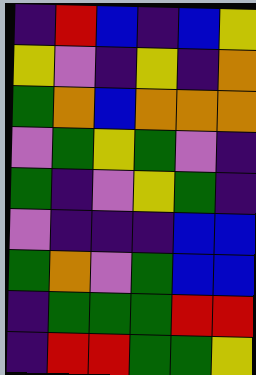[["indigo", "red", "blue", "indigo", "blue", "yellow"], ["yellow", "violet", "indigo", "yellow", "indigo", "orange"], ["green", "orange", "blue", "orange", "orange", "orange"], ["violet", "green", "yellow", "green", "violet", "indigo"], ["green", "indigo", "violet", "yellow", "green", "indigo"], ["violet", "indigo", "indigo", "indigo", "blue", "blue"], ["green", "orange", "violet", "green", "blue", "blue"], ["indigo", "green", "green", "green", "red", "red"], ["indigo", "red", "red", "green", "green", "yellow"]]